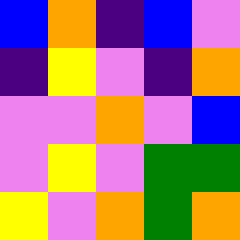[["blue", "orange", "indigo", "blue", "violet"], ["indigo", "yellow", "violet", "indigo", "orange"], ["violet", "violet", "orange", "violet", "blue"], ["violet", "yellow", "violet", "green", "green"], ["yellow", "violet", "orange", "green", "orange"]]